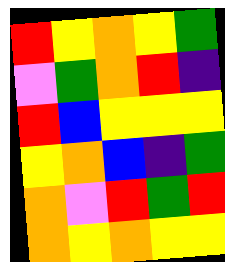[["red", "yellow", "orange", "yellow", "green"], ["violet", "green", "orange", "red", "indigo"], ["red", "blue", "yellow", "yellow", "yellow"], ["yellow", "orange", "blue", "indigo", "green"], ["orange", "violet", "red", "green", "red"], ["orange", "yellow", "orange", "yellow", "yellow"]]